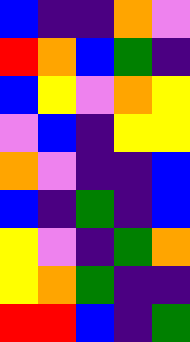[["blue", "indigo", "indigo", "orange", "violet"], ["red", "orange", "blue", "green", "indigo"], ["blue", "yellow", "violet", "orange", "yellow"], ["violet", "blue", "indigo", "yellow", "yellow"], ["orange", "violet", "indigo", "indigo", "blue"], ["blue", "indigo", "green", "indigo", "blue"], ["yellow", "violet", "indigo", "green", "orange"], ["yellow", "orange", "green", "indigo", "indigo"], ["red", "red", "blue", "indigo", "green"]]